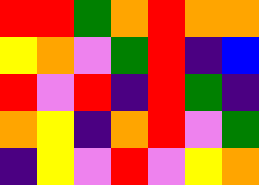[["red", "red", "green", "orange", "red", "orange", "orange"], ["yellow", "orange", "violet", "green", "red", "indigo", "blue"], ["red", "violet", "red", "indigo", "red", "green", "indigo"], ["orange", "yellow", "indigo", "orange", "red", "violet", "green"], ["indigo", "yellow", "violet", "red", "violet", "yellow", "orange"]]